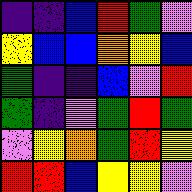[["indigo", "indigo", "blue", "red", "green", "violet"], ["yellow", "blue", "blue", "orange", "yellow", "blue"], ["green", "indigo", "indigo", "blue", "violet", "red"], ["green", "indigo", "violet", "green", "red", "green"], ["violet", "yellow", "orange", "green", "red", "yellow"], ["red", "red", "blue", "yellow", "yellow", "violet"]]